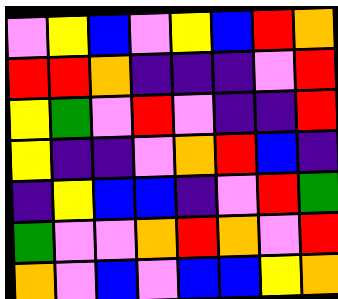[["violet", "yellow", "blue", "violet", "yellow", "blue", "red", "orange"], ["red", "red", "orange", "indigo", "indigo", "indigo", "violet", "red"], ["yellow", "green", "violet", "red", "violet", "indigo", "indigo", "red"], ["yellow", "indigo", "indigo", "violet", "orange", "red", "blue", "indigo"], ["indigo", "yellow", "blue", "blue", "indigo", "violet", "red", "green"], ["green", "violet", "violet", "orange", "red", "orange", "violet", "red"], ["orange", "violet", "blue", "violet", "blue", "blue", "yellow", "orange"]]